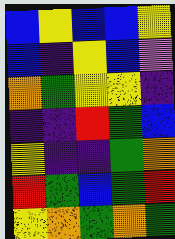[["blue", "yellow", "blue", "blue", "yellow"], ["blue", "indigo", "yellow", "blue", "violet"], ["orange", "green", "yellow", "yellow", "indigo"], ["indigo", "indigo", "red", "green", "blue"], ["yellow", "indigo", "indigo", "green", "orange"], ["red", "green", "blue", "green", "red"], ["yellow", "orange", "green", "orange", "green"]]